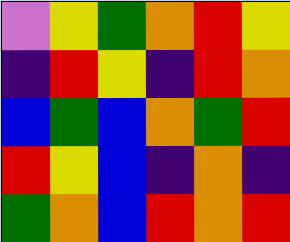[["violet", "yellow", "green", "orange", "red", "yellow"], ["indigo", "red", "yellow", "indigo", "red", "orange"], ["blue", "green", "blue", "orange", "green", "red"], ["red", "yellow", "blue", "indigo", "orange", "indigo"], ["green", "orange", "blue", "red", "orange", "red"]]